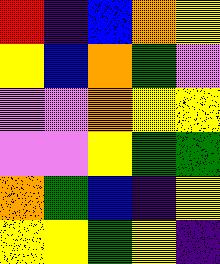[["red", "indigo", "blue", "orange", "yellow"], ["yellow", "blue", "orange", "green", "violet"], ["violet", "violet", "orange", "yellow", "yellow"], ["violet", "violet", "yellow", "green", "green"], ["orange", "green", "blue", "indigo", "yellow"], ["yellow", "yellow", "green", "yellow", "indigo"]]